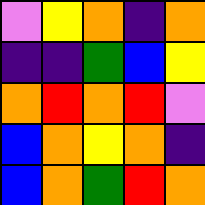[["violet", "yellow", "orange", "indigo", "orange"], ["indigo", "indigo", "green", "blue", "yellow"], ["orange", "red", "orange", "red", "violet"], ["blue", "orange", "yellow", "orange", "indigo"], ["blue", "orange", "green", "red", "orange"]]